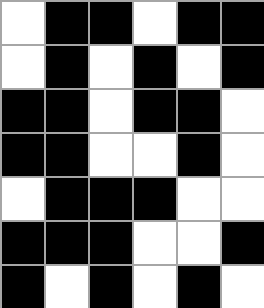[["white", "black", "black", "white", "black", "black"], ["white", "black", "white", "black", "white", "black"], ["black", "black", "white", "black", "black", "white"], ["black", "black", "white", "white", "black", "white"], ["white", "black", "black", "black", "white", "white"], ["black", "black", "black", "white", "white", "black"], ["black", "white", "black", "white", "black", "white"]]